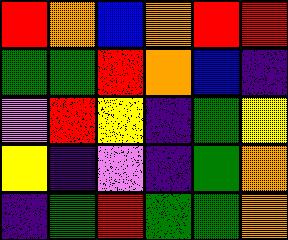[["red", "orange", "blue", "orange", "red", "red"], ["green", "green", "red", "orange", "blue", "indigo"], ["violet", "red", "yellow", "indigo", "green", "yellow"], ["yellow", "indigo", "violet", "indigo", "green", "orange"], ["indigo", "green", "red", "green", "green", "orange"]]